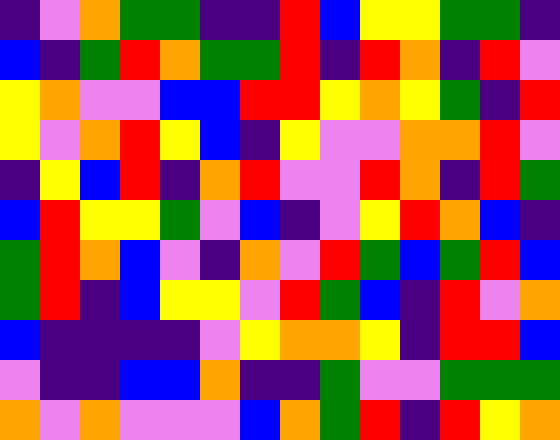[["indigo", "violet", "orange", "green", "green", "indigo", "indigo", "red", "blue", "yellow", "yellow", "green", "green", "indigo"], ["blue", "indigo", "green", "red", "orange", "green", "green", "red", "indigo", "red", "orange", "indigo", "red", "violet"], ["yellow", "orange", "violet", "violet", "blue", "blue", "red", "red", "yellow", "orange", "yellow", "green", "indigo", "red"], ["yellow", "violet", "orange", "red", "yellow", "blue", "indigo", "yellow", "violet", "violet", "orange", "orange", "red", "violet"], ["indigo", "yellow", "blue", "red", "indigo", "orange", "red", "violet", "violet", "red", "orange", "indigo", "red", "green"], ["blue", "red", "yellow", "yellow", "green", "violet", "blue", "indigo", "violet", "yellow", "red", "orange", "blue", "indigo"], ["green", "red", "orange", "blue", "violet", "indigo", "orange", "violet", "red", "green", "blue", "green", "red", "blue"], ["green", "red", "indigo", "blue", "yellow", "yellow", "violet", "red", "green", "blue", "indigo", "red", "violet", "orange"], ["blue", "indigo", "indigo", "indigo", "indigo", "violet", "yellow", "orange", "orange", "yellow", "indigo", "red", "red", "blue"], ["violet", "indigo", "indigo", "blue", "blue", "orange", "indigo", "indigo", "green", "violet", "violet", "green", "green", "green"], ["orange", "violet", "orange", "violet", "violet", "violet", "blue", "orange", "green", "red", "indigo", "red", "yellow", "orange"]]